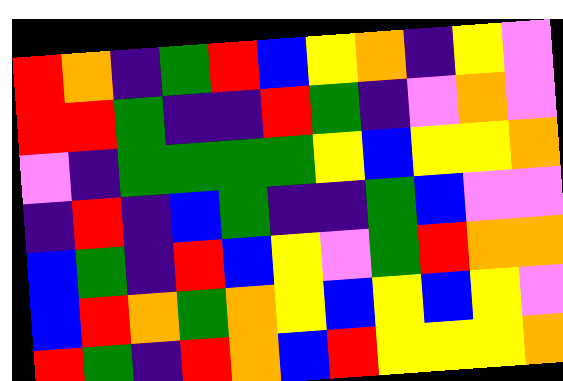[["red", "orange", "indigo", "green", "red", "blue", "yellow", "orange", "indigo", "yellow", "violet"], ["red", "red", "green", "indigo", "indigo", "red", "green", "indigo", "violet", "orange", "violet"], ["violet", "indigo", "green", "green", "green", "green", "yellow", "blue", "yellow", "yellow", "orange"], ["indigo", "red", "indigo", "blue", "green", "indigo", "indigo", "green", "blue", "violet", "violet"], ["blue", "green", "indigo", "red", "blue", "yellow", "violet", "green", "red", "orange", "orange"], ["blue", "red", "orange", "green", "orange", "yellow", "blue", "yellow", "blue", "yellow", "violet"], ["red", "green", "indigo", "red", "orange", "blue", "red", "yellow", "yellow", "yellow", "orange"]]